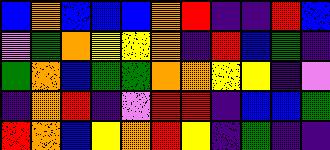[["blue", "orange", "blue", "blue", "blue", "orange", "red", "indigo", "indigo", "red", "blue"], ["violet", "green", "orange", "yellow", "yellow", "orange", "indigo", "red", "blue", "green", "indigo"], ["green", "orange", "blue", "green", "green", "orange", "orange", "yellow", "yellow", "indigo", "violet"], ["indigo", "orange", "red", "indigo", "violet", "red", "red", "indigo", "blue", "blue", "green"], ["red", "orange", "blue", "yellow", "orange", "red", "yellow", "indigo", "green", "indigo", "indigo"]]